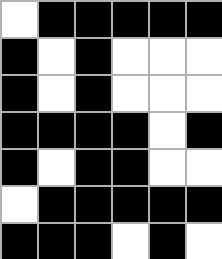[["white", "black", "black", "black", "black", "black"], ["black", "white", "black", "white", "white", "white"], ["black", "white", "black", "white", "white", "white"], ["black", "black", "black", "black", "white", "black"], ["black", "white", "black", "black", "white", "white"], ["white", "black", "black", "black", "black", "black"], ["black", "black", "black", "white", "black", "white"]]